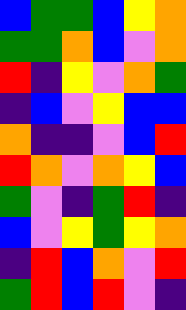[["blue", "green", "green", "blue", "yellow", "orange"], ["green", "green", "orange", "blue", "violet", "orange"], ["red", "indigo", "yellow", "violet", "orange", "green"], ["indigo", "blue", "violet", "yellow", "blue", "blue"], ["orange", "indigo", "indigo", "violet", "blue", "red"], ["red", "orange", "violet", "orange", "yellow", "blue"], ["green", "violet", "indigo", "green", "red", "indigo"], ["blue", "violet", "yellow", "green", "yellow", "orange"], ["indigo", "red", "blue", "orange", "violet", "red"], ["green", "red", "blue", "red", "violet", "indigo"]]